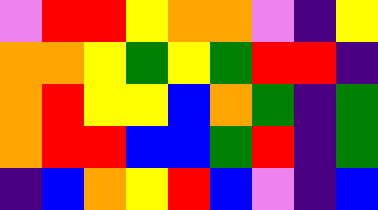[["violet", "red", "red", "yellow", "orange", "orange", "violet", "indigo", "yellow"], ["orange", "orange", "yellow", "green", "yellow", "green", "red", "red", "indigo"], ["orange", "red", "yellow", "yellow", "blue", "orange", "green", "indigo", "green"], ["orange", "red", "red", "blue", "blue", "green", "red", "indigo", "green"], ["indigo", "blue", "orange", "yellow", "red", "blue", "violet", "indigo", "blue"]]